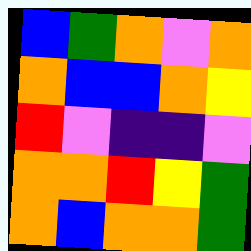[["blue", "green", "orange", "violet", "orange"], ["orange", "blue", "blue", "orange", "yellow"], ["red", "violet", "indigo", "indigo", "violet"], ["orange", "orange", "red", "yellow", "green"], ["orange", "blue", "orange", "orange", "green"]]